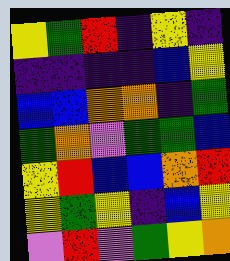[["yellow", "green", "red", "indigo", "yellow", "indigo"], ["indigo", "indigo", "indigo", "indigo", "blue", "yellow"], ["blue", "blue", "orange", "orange", "indigo", "green"], ["green", "orange", "violet", "green", "green", "blue"], ["yellow", "red", "blue", "blue", "orange", "red"], ["yellow", "green", "yellow", "indigo", "blue", "yellow"], ["violet", "red", "violet", "green", "yellow", "orange"]]